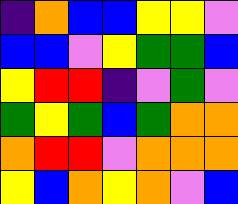[["indigo", "orange", "blue", "blue", "yellow", "yellow", "violet"], ["blue", "blue", "violet", "yellow", "green", "green", "blue"], ["yellow", "red", "red", "indigo", "violet", "green", "violet"], ["green", "yellow", "green", "blue", "green", "orange", "orange"], ["orange", "red", "red", "violet", "orange", "orange", "orange"], ["yellow", "blue", "orange", "yellow", "orange", "violet", "blue"]]